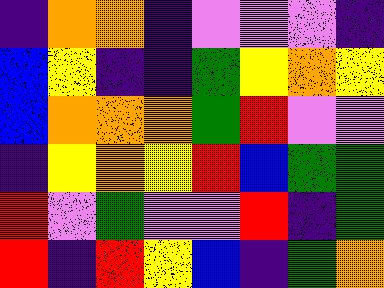[["indigo", "orange", "orange", "indigo", "violet", "violet", "violet", "indigo"], ["blue", "yellow", "indigo", "indigo", "green", "yellow", "orange", "yellow"], ["blue", "orange", "orange", "orange", "green", "red", "violet", "violet"], ["indigo", "yellow", "orange", "yellow", "red", "blue", "green", "green"], ["red", "violet", "green", "violet", "violet", "red", "indigo", "green"], ["red", "indigo", "red", "yellow", "blue", "indigo", "green", "orange"]]